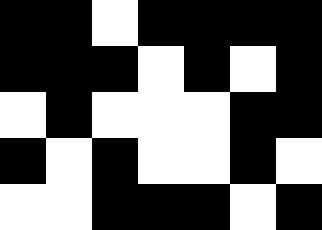[["black", "black", "white", "black", "black", "black", "black"], ["black", "black", "black", "white", "black", "white", "black"], ["white", "black", "white", "white", "white", "black", "black"], ["black", "white", "black", "white", "white", "black", "white"], ["white", "white", "black", "black", "black", "white", "black"]]